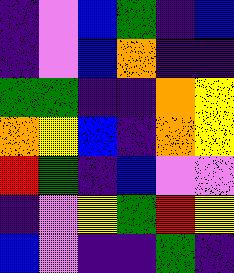[["indigo", "violet", "blue", "green", "indigo", "blue"], ["indigo", "violet", "blue", "orange", "indigo", "indigo"], ["green", "green", "indigo", "indigo", "orange", "yellow"], ["orange", "yellow", "blue", "indigo", "orange", "yellow"], ["red", "green", "indigo", "blue", "violet", "violet"], ["indigo", "violet", "yellow", "green", "red", "yellow"], ["blue", "violet", "indigo", "indigo", "green", "indigo"]]